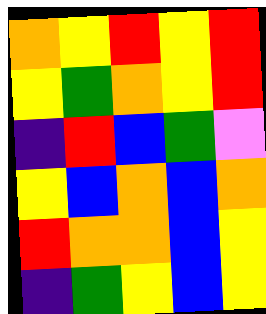[["orange", "yellow", "red", "yellow", "red"], ["yellow", "green", "orange", "yellow", "red"], ["indigo", "red", "blue", "green", "violet"], ["yellow", "blue", "orange", "blue", "orange"], ["red", "orange", "orange", "blue", "yellow"], ["indigo", "green", "yellow", "blue", "yellow"]]